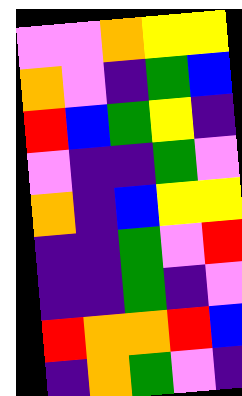[["violet", "violet", "orange", "yellow", "yellow"], ["orange", "violet", "indigo", "green", "blue"], ["red", "blue", "green", "yellow", "indigo"], ["violet", "indigo", "indigo", "green", "violet"], ["orange", "indigo", "blue", "yellow", "yellow"], ["indigo", "indigo", "green", "violet", "red"], ["indigo", "indigo", "green", "indigo", "violet"], ["red", "orange", "orange", "red", "blue"], ["indigo", "orange", "green", "violet", "indigo"]]